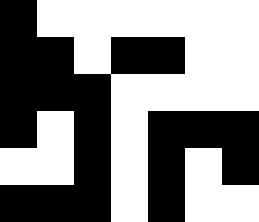[["black", "white", "white", "white", "white", "white", "white"], ["black", "black", "white", "black", "black", "white", "white"], ["black", "black", "black", "white", "white", "white", "white"], ["black", "white", "black", "white", "black", "black", "black"], ["white", "white", "black", "white", "black", "white", "black"], ["black", "black", "black", "white", "black", "white", "white"]]